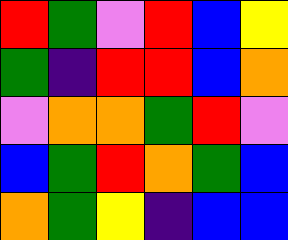[["red", "green", "violet", "red", "blue", "yellow"], ["green", "indigo", "red", "red", "blue", "orange"], ["violet", "orange", "orange", "green", "red", "violet"], ["blue", "green", "red", "orange", "green", "blue"], ["orange", "green", "yellow", "indigo", "blue", "blue"]]